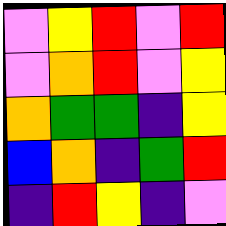[["violet", "yellow", "red", "violet", "red"], ["violet", "orange", "red", "violet", "yellow"], ["orange", "green", "green", "indigo", "yellow"], ["blue", "orange", "indigo", "green", "red"], ["indigo", "red", "yellow", "indigo", "violet"]]